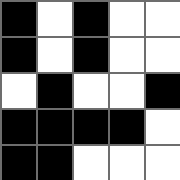[["black", "white", "black", "white", "white"], ["black", "white", "black", "white", "white"], ["white", "black", "white", "white", "black"], ["black", "black", "black", "black", "white"], ["black", "black", "white", "white", "white"]]